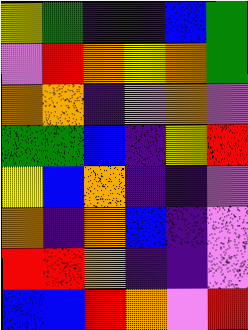[["yellow", "green", "indigo", "indigo", "blue", "green"], ["violet", "red", "orange", "yellow", "orange", "green"], ["orange", "orange", "indigo", "violet", "orange", "violet"], ["green", "green", "blue", "indigo", "yellow", "red"], ["yellow", "blue", "orange", "indigo", "indigo", "violet"], ["orange", "indigo", "orange", "blue", "indigo", "violet"], ["red", "red", "orange", "indigo", "indigo", "violet"], ["blue", "blue", "red", "orange", "violet", "red"]]